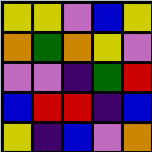[["yellow", "yellow", "violet", "blue", "yellow"], ["orange", "green", "orange", "yellow", "violet"], ["violet", "violet", "indigo", "green", "red"], ["blue", "red", "red", "indigo", "blue"], ["yellow", "indigo", "blue", "violet", "orange"]]